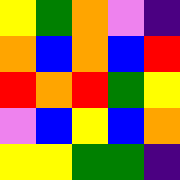[["yellow", "green", "orange", "violet", "indigo"], ["orange", "blue", "orange", "blue", "red"], ["red", "orange", "red", "green", "yellow"], ["violet", "blue", "yellow", "blue", "orange"], ["yellow", "yellow", "green", "green", "indigo"]]